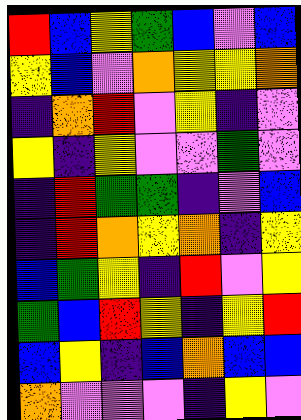[["red", "blue", "yellow", "green", "blue", "violet", "blue"], ["yellow", "blue", "violet", "orange", "yellow", "yellow", "orange"], ["indigo", "orange", "red", "violet", "yellow", "indigo", "violet"], ["yellow", "indigo", "yellow", "violet", "violet", "green", "violet"], ["indigo", "red", "green", "green", "indigo", "violet", "blue"], ["indigo", "red", "orange", "yellow", "orange", "indigo", "yellow"], ["blue", "green", "yellow", "indigo", "red", "violet", "yellow"], ["green", "blue", "red", "yellow", "indigo", "yellow", "red"], ["blue", "yellow", "indigo", "blue", "orange", "blue", "blue"], ["orange", "violet", "violet", "violet", "indigo", "yellow", "violet"]]